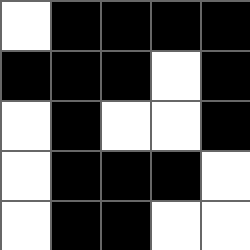[["white", "black", "black", "black", "black"], ["black", "black", "black", "white", "black"], ["white", "black", "white", "white", "black"], ["white", "black", "black", "black", "white"], ["white", "black", "black", "white", "white"]]